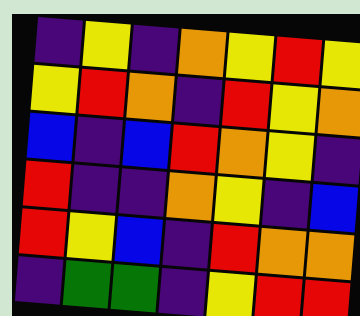[["indigo", "yellow", "indigo", "orange", "yellow", "red", "yellow"], ["yellow", "red", "orange", "indigo", "red", "yellow", "orange"], ["blue", "indigo", "blue", "red", "orange", "yellow", "indigo"], ["red", "indigo", "indigo", "orange", "yellow", "indigo", "blue"], ["red", "yellow", "blue", "indigo", "red", "orange", "orange"], ["indigo", "green", "green", "indigo", "yellow", "red", "red"]]